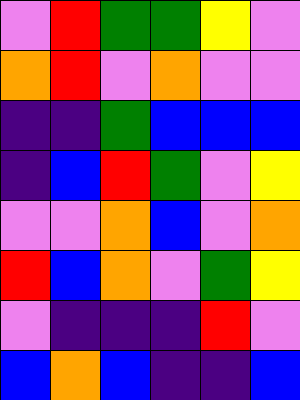[["violet", "red", "green", "green", "yellow", "violet"], ["orange", "red", "violet", "orange", "violet", "violet"], ["indigo", "indigo", "green", "blue", "blue", "blue"], ["indigo", "blue", "red", "green", "violet", "yellow"], ["violet", "violet", "orange", "blue", "violet", "orange"], ["red", "blue", "orange", "violet", "green", "yellow"], ["violet", "indigo", "indigo", "indigo", "red", "violet"], ["blue", "orange", "blue", "indigo", "indigo", "blue"]]